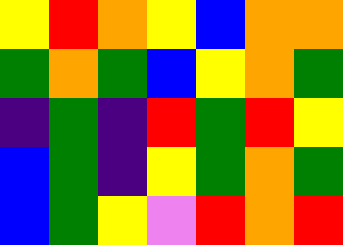[["yellow", "red", "orange", "yellow", "blue", "orange", "orange"], ["green", "orange", "green", "blue", "yellow", "orange", "green"], ["indigo", "green", "indigo", "red", "green", "red", "yellow"], ["blue", "green", "indigo", "yellow", "green", "orange", "green"], ["blue", "green", "yellow", "violet", "red", "orange", "red"]]